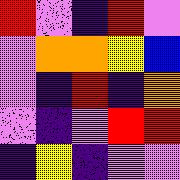[["red", "violet", "indigo", "red", "violet"], ["violet", "orange", "orange", "yellow", "blue"], ["violet", "indigo", "red", "indigo", "orange"], ["violet", "indigo", "violet", "red", "red"], ["indigo", "yellow", "indigo", "violet", "violet"]]